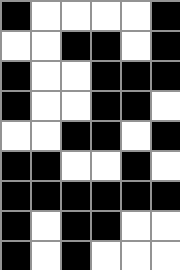[["black", "white", "white", "white", "white", "black"], ["white", "white", "black", "black", "white", "black"], ["black", "white", "white", "black", "black", "black"], ["black", "white", "white", "black", "black", "white"], ["white", "white", "black", "black", "white", "black"], ["black", "black", "white", "white", "black", "white"], ["black", "black", "black", "black", "black", "black"], ["black", "white", "black", "black", "white", "white"], ["black", "white", "black", "white", "white", "white"]]